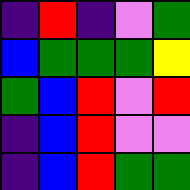[["indigo", "red", "indigo", "violet", "green"], ["blue", "green", "green", "green", "yellow"], ["green", "blue", "red", "violet", "red"], ["indigo", "blue", "red", "violet", "violet"], ["indigo", "blue", "red", "green", "green"]]